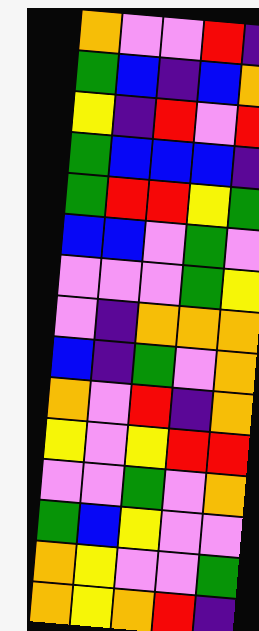[["orange", "violet", "violet", "red", "indigo"], ["green", "blue", "indigo", "blue", "orange"], ["yellow", "indigo", "red", "violet", "red"], ["green", "blue", "blue", "blue", "indigo"], ["green", "red", "red", "yellow", "green"], ["blue", "blue", "violet", "green", "violet"], ["violet", "violet", "violet", "green", "yellow"], ["violet", "indigo", "orange", "orange", "orange"], ["blue", "indigo", "green", "violet", "orange"], ["orange", "violet", "red", "indigo", "orange"], ["yellow", "violet", "yellow", "red", "red"], ["violet", "violet", "green", "violet", "orange"], ["green", "blue", "yellow", "violet", "violet"], ["orange", "yellow", "violet", "violet", "green"], ["orange", "yellow", "orange", "red", "indigo"]]